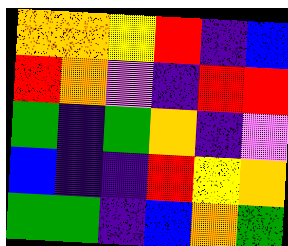[["orange", "orange", "yellow", "red", "indigo", "blue"], ["red", "orange", "violet", "indigo", "red", "red"], ["green", "indigo", "green", "orange", "indigo", "violet"], ["blue", "indigo", "indigo", "red", "yellow", "orange"], ["green", "green", "indigo", "blue", "orange", "green"]]